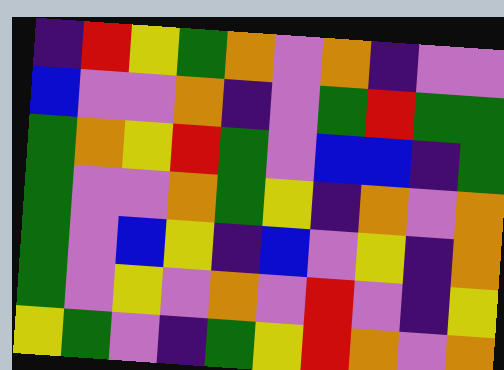[["indigo", "red", "yellow", "green", "orange", "violet", "orange", "indigo", "violet", "violet"], ["blue", "violet", "violet", "orange", "indigo", "violet", "green", "red", "green", "green"], ["green", "orange", "yellow", "red", "green", "violet", "blue", "blue", "indigo", "green"], ["green", "violet", "violet", "orange", "green", "yellow", "indigo", "orange", "violet", "orange"], ["green", "violet", "blue", "yellow", "indigo", "blue", "violet", "yellow", "indigo", "orange"], ["green", "violet", "yellow", "violet", "orange", "violet", "red", "violet", "indigo", "yellow"], ["yellow", "green", "violet", "indigo", "green", "yellow", "red", "orange", "violet", "orange"]]